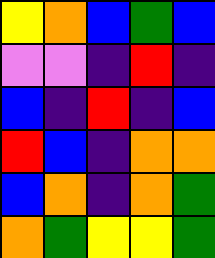[["yellow", "orange", "blue", "green", "blue"], ["violet", "violet", "indigo", "red", "indigo"], ["blue", "indigo", "red", "indigo", "blue"], ["red", "blue", "indigo", "orange", "orange"], ["blue", "orange", "indigo", "orange", "green"], ["orange", "green", "yellow", "yellow", "green"]]